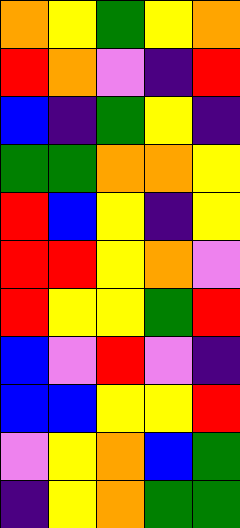[["orange", "yellow", "green", "yellow", "orange"], ["red", "orange", "violet", "indigo", "red"], ["blue", "indigo", "green", "yellow", "indigo"], ["green", "green", "orange", "orange", "yellow"], ["red", "blue", "yellow", "indigo", "yellow"], ["red", "red", "yellow", "orange", "violet"], ["red", "yellow", "yellow", "green", "red"], ["blue", "violet", "red", "violet", "indigo"], ["blue", "blue", "yellow", "yellow", "red"], ["violet", "yellow", "orange", "blue", "green"], ["indigo", "yellow", "orange", "green", "green"]]